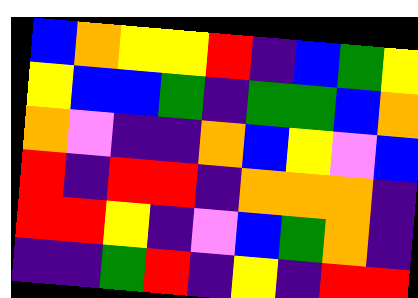[["blue", "orange", "yellow", "yellow", "red", "indigo", "blue", "green", "yellow"], ["yellow", "blue", "blue", "green", "indigo", "green", "green", "blue", "orange"], ["orange", "violet", "indigo", "indigo", "orange", "blue", "yellow", "violet", "blue"], ["red", "indigo", "red", "red", "indigo", "orange", "orange", "orange", "indigo"], ["red", "red", "yellow", "indigo", "violet", "blue", "green", "orange", "indigo"], ["indigo", "indigo", "green", "red", "indigo", "yellow", "indigo", "red", "red"]]